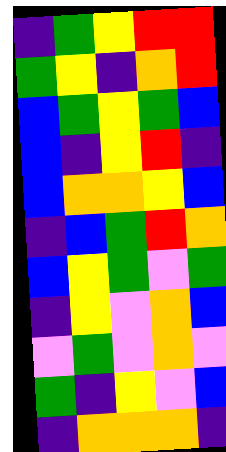[["indigo", "green", "yellow", "red", "red"], ["green", "yellow", "indigo", "orange", "red"], ["blue", "green", "yellow", "green", "blue"], ["blue", "indigo", "yellow", "red", "indigo"], ["blue", "orange", "orange", "yellow", "blue"], ["indigo", "blue", "green", "red", "orange"], ["blue", "yellow", "green", "violet", "green"], ["indigo", "yellow", "violet", "orange", "blue"], ["violet", "green", "violet", "orange", "violet"], ["green", "indigo", "yellow", "violet", "blue"], ["indigo", "orange", "orange", "orange", "indigo"]]